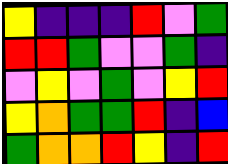[["yellow", "indigo", "indigo", "indigo", "red", "violet", "green"], ["red", "red", "green", "violet", "violet", "green", "indigo"], ["violet", "yellow", "violet", "green", "violet", "yellow", "red"], ["yellow", "orange", "green", "green", "red", "indigo", "blue"], ["green", "orange", "orange", "red", "yellow", "indigo", "red"]]